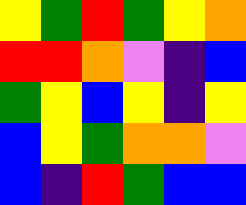[["yellow", "green", "red", "green", "yellow", "orange"], ["red", "red", "orange", "violet", "indigo", "blue"], ["green", "yellow", "blue", "yellow", "indigo", "yellow"], ["blue", "yellow", "green", "orange", "orange", "violet"], ["blue", "indigo", "red", "green", "blue", "blue"]]